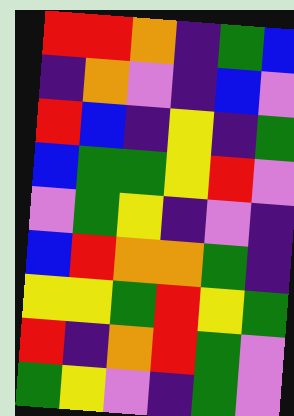[["red", "red", "orange", "indigo", "green", "blue"], ["indigo", "orange", "violet", "indigo", "blue", "violet"], ["red", "blue", "indigo", "yellow", "indigo", "green"], ["blue", "green", "green", "yellow", "red", "violet"], ["violet", "green", "yellow", "indigo", "violet", "indigo"], ["blue", "red", "orange", "orange", "green", "indigo"], ["yellow", "yellow", "green", "red", "yellow", "green"], ["red", "indigo", "orange", "red", "green", "violet"], ["green", "yellow", "violet", "indigo", "green", "violet"]]